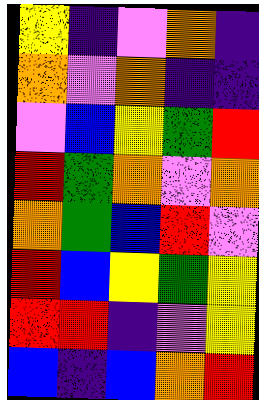[["yellow", "indigo", "violet", "orange", "indigo"], ["orange", "violet", "orange", "indigo", "indigo"], ["violet", "blue", "yellow", "green", "red"], ["red", "green", "orange", "violet", "orange"], ["orange", "green", "blue", "red", "violet"], ["red", "blue", "yellow", "green", "yellow"], ["red", "red", "indigo", "violet", "yellow"], ["blue", "indigo", "blue", "orange", "red"]]